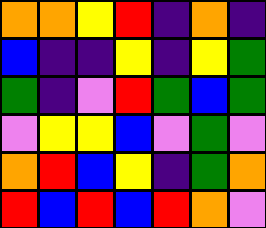[["orange", "orange", "yellow", "red", "indigo", "orange", "indigo"], ["blue", "indigo", "indigo", "yellow", "indigo", "yellow", "green"], ["green", "indigo", "violet", "red", "green", "blue", "green"], ["violet", "yellow", "yellow", "blue", "violet", "green", "violet"], ["orange", "red", "blue", "yellow", "indigo", "green", "orange"], ["red", "blue", "red", "blue", "red", "orange", "violet"]]